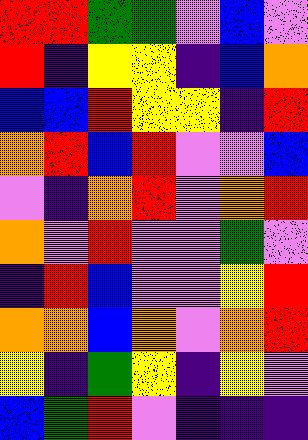[["red", "red", "green", "green", "violet", "blue", "violet"], ["red", "indigo", "yellow", "yellow", "indigo", "blue", "orange"], ["blue", "blue", "red", "yellow", "yellow", "indigo", "red"], ["orange", "red", "blue", "red", "violet", "violet", "blue"], ["violet", "indigo", "orange", "red", "violet", "orange", "red"], ["orange", "violet", "red", "violet", "violet", "green", "violet"], ["indigo", "red", "blue", "violet", "violet", "yellow", "red"], ["orange", "orange", "blue", "orange", "violet", "orange", "red"], ["yellow", "indigo", "green", "yellow", "indigo", "yellow", "violet"], ["blue", "green", "red", "violet", "indigo", "indigo", "indigo"]]